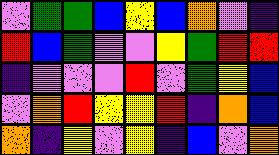[["violet", "green", "green", "blue", "yellow", "blue", "orange", "violet", "indigo"], ["red", "blue", "green", "violet", "violet", "yellow", "green", "red", "red"], ["indigo", "violet", "violet", "violet", "red", "violet", "green", "yellow", "blue"], ["violet", "orange", "red", "yellow", "yellow", "red", "indigo", "orange", "blue"], ["orange", "indigo", "yellow", "violet", "yellow", "indigo", "blue", "violet", "orange"]]